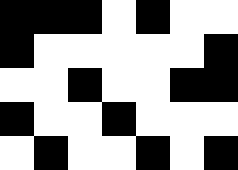[["black", "black", "black", "white", "black", "white", "white"], ["black", "white", "white", "white", "white", "white", "black"], ["white", "white", "black", "white", "white", "black", "black"], ["black", "white", "white", "black", "white", "white", "white"], ["white", "black", "white", "white", "black", "white", "black"]]